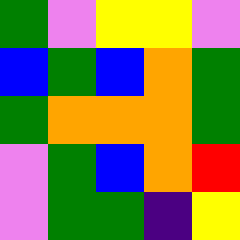[["green", "violet", "yellow", "yellow", "violet"], ["blue", "green", "blue", "orange", "green"], ["green", "orange", "orange", "orange", "green"], ["violet", "green", "blue", "orange", "red"], ["violet", "green", "green", "indigo", "yellow"]]